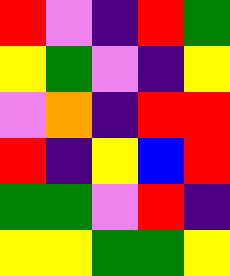[["red", "violet", "indigo", "red", "green"], ["yellow", "green", "violet", "indigo", "yellow"], ["violet", "orange", "indigo", "red", "red"], ["red", "indigo", "yellow", "blue", "red"], ["green", "green", "violet", "red", "indigo"], ["yellow", "yellow", "green", "green", "yellow"]]